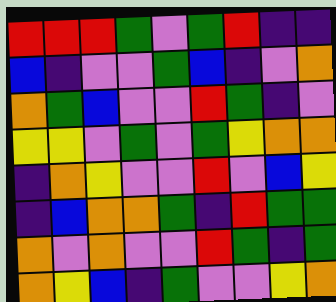[["red", "red", "red", "green", "violet", "green", "red", "indigo", "indigo"], ["blue", "indigo", "violet", "violet", "green", "blue", "indigo", "violet", "orange"], ["orange", "green", "blue", "violet", "violet", "red", "green", "indigo", "violet"], ["yellow", "yellow", "violet", "green", "violet", "green", "yellow", "orange", "orange"], ["indigo", "orange", "yellow", "violet", "violet", "red", "violet", "blue", "yellow"], ["indigo", "blue", "orange", "orange", "green", "indigo", "red", "green", "green"], ["orange", "violet", "orange", "violet", "violet", "red", "green", "indigo", "green"], ["orange", "yellow", "blue", "indigo", "green", "violet", "violet", "yellow", "orange"]]